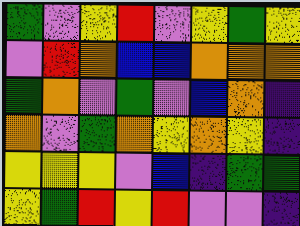[["green", "violet", "yellow", "red", "violet", "yellow", "green", "yellow"], ["violet", "red", "orange", "blue", "blue", "orange", "orange", "orange"], ["green", "orange", "violet", "green", "violet", "blue", "orange", "indigo"], ["orange", "violet", "green", "orange", "yellow", "orange", "yellow", "indigo"], ["yellow", "yellow", "yellow", "violet", "blue", "indigo", "green", "green"], ["yellow", "green", "red", "yellow", "red", "violet", "violet", "indigo"]]